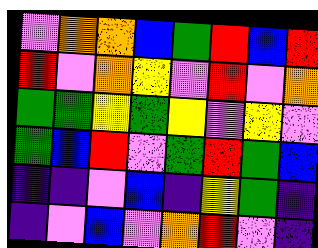[["violet", "orange", "orange", "blue", "green", "red", "blue", "red"], ["red", "violet", "orange", "yellow", "violet", "red", "violet", "orange"], ["green", "green", "yellow", "green", "yellow", "violet", "yellow", "violet"], ["green", "blue", "red", "violet", "green", "red", "green", "blue"], ["indigo", "indigo", "violet", "blue", "indigo", "yellow", "green", "indigo"], ["indigo", "violet", "blue", "violet", "orange", "red", "violet", "indigo"]]